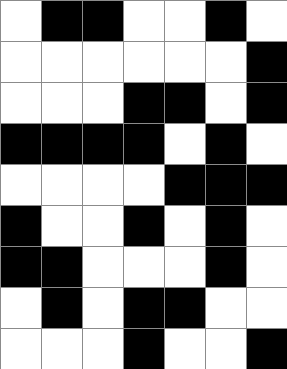[["white", "black", "black", "white", "white", "black", "white"], ["white", "white", "white", "white", "white", "white", "black"], ["white", "white", "white", "black", "black", "white", "black"], ["black", "black", "black", "black", "white", "black", "white"], ["white", "white", "white", "white", "black", "black", "black"], ["black", "white", "white", "black", "white", "black", "white"], ["black", "black", "white", "white", "white", "black", "white"], ["white", "black", "white", "black", "black", "white", "white"], ["white", "white", "white", "black", "white", "white", "black"]]